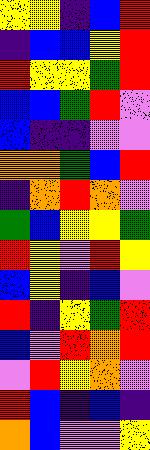[["yellow", "yellow", "indigo", "blue", "red"], ["indigo", "blue", "blue", "yellow", "red"], ["red", "yellow", "yellow", "green", "red"], ["blue", "blue", "green", "red", "violet"], ["blue", "indigo", "indigo", "violet", "violet"], ["orange", "orange", "green", "blue", "red"], ["indigo", "orange", "red", "orange", "violet"], ["green", "blue", "yellow", "yellow", "green"], ["red", "yellow", "violet", "red", "yellow"], ["blue", "yellow", "indigo", "blue", "violet"], ["red", "indigo", "yellow", "green", "red"], ["blue", "violet", "red", "orange", "red"], ["violet", "red", "yellow", "orange", "violet"], ["red", "blue", "indigo", "blue", "indigo"], ["orange", "blue", "violet", "violet", "yellow"]]